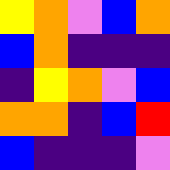[["yellow", "orange", "violet", "blue", "orange"], ["blue", "orange", "indigo", "indigo", "indigo"], ["indigo", "yellow", "orange", "violet", "blue"], ["orange", "orange", "indigo", "blue", "red"], ["blue", "indigo", "indigo", "indigo", "violet"]]